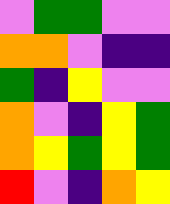[["violet", "green", "green", "violet", "violet"], ["orange", "orange", "violet", "indigo", "indigo"], ["green", "indigo", "yellow", "violet", "violet"], ["orange", "violet", "indigo", "yellow", "green"], ["orange", "yellow", "green", "yellow", "green"], ["red", "violet", "indigo", "orange", "yellow"]]